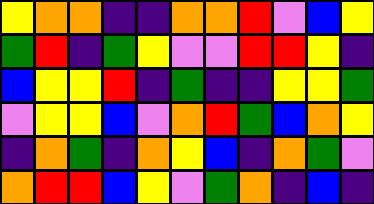[["yellow", "orange", "orange", "indigo", "indigo", "orange", "orange", "red", "violet", "blue", "yellow"], ["green", "red", "indigo", "green", "yellow", "violet", "violet", "red", "red", "yellow", "indigo"], ["blue", "yellow", "yellow", "red", "indigo", "green", "indigo", "indigo", "yellow", "yellow", "green"], ["violet", "yellow", "yellow", "blue", "violet", "orange", "red", "green", "blue", "orange", "yellow"], ["indigo", "orange", "green", "indigo", "orange", "yellow", "blue", "indigo", "orange", "green", "violet"], ["orange", "red", "red", "blue", "yellow", "violet", "green", "orange", "indigo", "blue", "indigo"]]